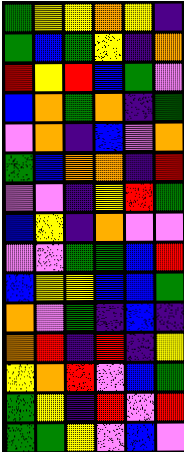[["green", "yellow", "yellow", "orange", "yellow", "indigo"], ["green", "blue", "green", "yellow", "indigo", "orange"], ["red", "yellow", "red", "blue", "green", "violet"], ["blue", "orange", "green", "orange", "indigo", "green"], ["violet", "orange", "indigo", "blue", "violet", "orange"], ["green", "blue", "orange", "orange", "indigo", "red"], ["violet", "violet", "indigo", "yellow", "red", "green"], ["blue", "yellow", "indigo", "orange", "violet", "violet"], ["violet", "violet", "green", "green", "blue", "red"], ["blue", "yellow", "yellow", "blue", "blue", "green"], ["orange", "violet", "green", "indigo", "blue", "indigo"], ["orange", "red", "indigo", "red", "indigo", "yellow"], ["yellow", "orange", "red", "violet", "blue", "green"], ["green", "yellow", "indigo", "red", "violet", "red"], ["green", "green", "yellow", "violet", "blue", "violet"]]